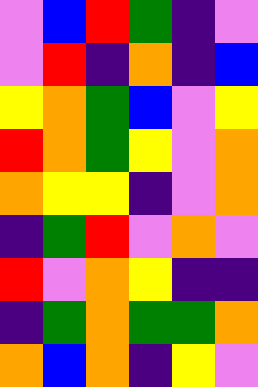[["violet", "blue", "red", "green", "indigo", "violet"], ["violet", "red", "indigo", "orange", "indigo", "blue"], ["yellow", "orange", "green", "blue", "violet", "yellow"], ["red", "orange", "green", "yellow", "violet", "orange"], ["orange", "yellow", "yellow", "indigo", "violet", "orange"], ["indigo", "green", "red", "violet", "orange", "violet"], ["red", "violet", "orange", "yellow", "indigo", "indigo"], ["indigo", "green", "orange", "green", "green", "orange"], ["orange", "blue", "orange", "indigo", "yellow", "violet"]]